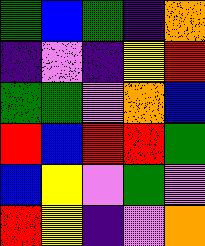[["green", "blue", "green", "indigo", "orange"], ["indigo", "violet", "indigo", "yellow", "red"], ["green", "green", "violet", "orange", "blue"], ["red", "blue", "red", "red", "green"], ["blue", "yellow", "violet", "green", "violet"], ["red", "yellow", "indigo", "violet", "orange"]]